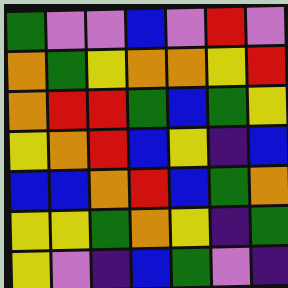[["green", "violet", "violet", "blue", "violet", "red", "violet"], ["orange", "green", "yellow", "orange", "orange", "yellow", "red"], ["orange", "red", "red", "green", "blue", "green", "yellow"], ["yellow", "orange", "red", "blue", "yellow", "indigo", "blue"], ["blue", "blue", "orange", "red", "blue", "green", "orange"], ["yellow", "yellow", "green", "orange", "yellow", "indigo", "green"], ["yellow", "violet", "indigo", "blue", "green", "violet", "indigo"]]